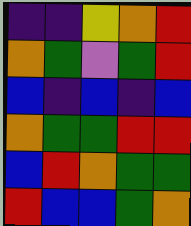[["indigo", "indigo", "yellow", "orange", "red"], ["orange", "green", "violet", "green", "red"], ["blue", "indigo", "blue", "indigo", "blue"], ["orange", "green", "green", "red", "red"], ["blue", "red", "orange", "green", "green"], ["red", "blue", "blue", "green", "orange"]]